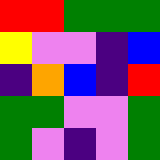[["red", "red", "green", "green", "green"], ["yellow", "violet", "violet", "indigo", "blue"], ["indigo", "orange", "blue", "indigo", "red"], ["green", "green", "violet", "violet", "green"], ["green", "violet", "indigo", "violet", "green"]]